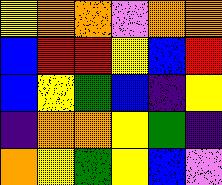[["yellow", "orange", "orange", "violet", "orange", "orange"], ["blue", "red", "red", "yellow", "blue", "red"], ["blue", "yellow", "green", "blue", "indigo", "yellow"], ["indigo", "orange", "orange", "yellow", "green", "indigo"], ["orange", "yellow", "green", "yellow", "blue", "violet"]]